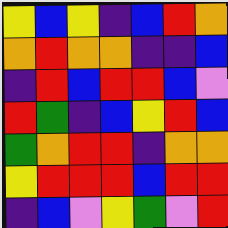[["yellow", "blue", "yellow", "indigo", "blue", "red", "orange"], ["orange", "red", "orange", "orange", "indigo", "indigo", "blue"], ["indigo", "red", "blue", "red", "red", "blue", "violet"], ["red", "green", "indigo", "blue", "yellow", "red", "blue"], ["green", "orange", "red", "red", "indigo", "orange", "orange"], ["yellow", "red", "red", "red", "blue", "red", "red"], ["indigo", "blue", "violet", "yellow", "green", "violet", "red"]]